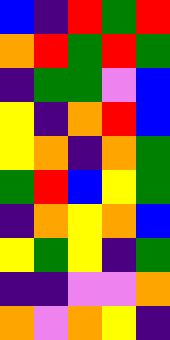[["blue", "indigo", "red", "green", "red"], ["orange", "red", "green", "red", "green"], ["indigo", "green", "green", "violet", "blue"], ["yellow", "indigo", "orange", "red", "blue"], ["yellow", "orange", "indigo", "orange", "green"], ["green", "red", "blue", "yellow", "green"], ["indigo", "orange", "yellow", "orange", "blue"], ["yellow", "green", "yellow", "indigo", "green"], ["indigo", "indigo", "violet", "violet", "orange"], ["orange", "violet", "orange", "yellow", "indigo"]]